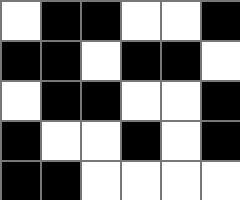[["white", "black", "black", "white", "white", "black"], ["black", "black", "white", "black", "black", "white"], ["white", "black", "black", "white", "white", "black"], ["black", "white", "white", "black", "white", "black"], ["black", "black", "white", "white", "white", "white"]]